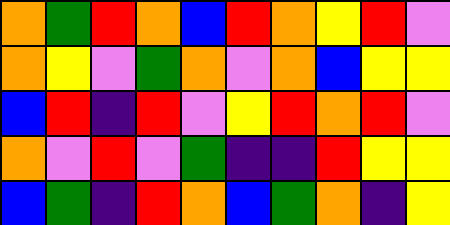[["orange", "green", "red", "orange", "blue", "red", "orange", "yellow", "red", "violet"], ["orange", "yellow", "violet", "green", "orange", "violet", "orange", "blue", "yellow", "yellow"], ["blue", "red", "indigo", "red", "violet", "yellow", "red", "orange", "red", "violet"], ["orange", "violet", "red", "violet", "green", "indigo", "indigo", "red", "yellow", "yellow"], ["blue", "green", "indigo", "red", "orange", "blue", "green", "orange", "indigo", "yellow"]]